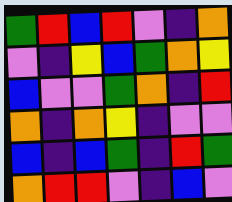[["green", "red", "blue", "red", "violet", "indigo", "orange"], ["violet", "indigo", "yellow", "blue", "green", "orange", "yellow"], ["blue", "violet", "violet", "green", "orange", "indigo", "red"], ["orange", "indigo", "orange", "yellow", "indigo", "violet", "violet"], ["blue", "indigo", "blue", "green", "indigo", "red", "green"], ["orange", "red", "red", "violet", "indigo", "blue", "violet"]]